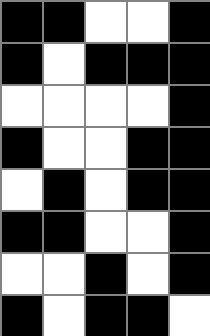[["black", "black", "white", "white", "black"], ["black", "white", "black", "black", "black"], ["white", "white", "white", "white", "black"], ["black", "white", "white", "black", "black"], ["white", "black", "white", "black", "black"], ["black", "black", "white", "white", "black"], ["white", "white", "black", "white", "black"], ["black", "white", "black", "black", "white"]]